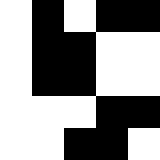[["white", "black", "white", "black", "black"], ["white", "black", "black", "white", "white"], ["white", "black", "black", "white", "white"], ["white", "white", "white", "black", "black"], ["white", "white", "black", "black", "white"]]